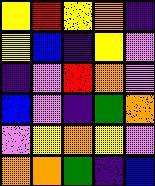[["yellow", "red", "yellow", "orange", "indigo"], ["yellow", "blue", "indigo", "yellow", "violet"], ["indigo", "violet", "red", "orange", "violet"], ["blue", "violet", "indigo", "green", "orange"], ["violet", "yellow", "orange", "yellow", "violet"], ["orange", "orange", "green", "indigo", "blue"]]